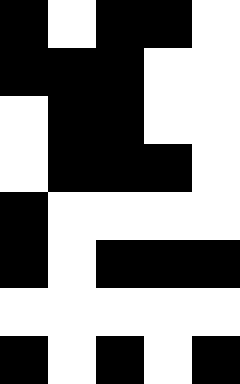[["black", "white", "black", "black", "white"], ["black", "black", "black", "white", "white"], ["white", "black", "black", "white", "white"], ["white", "black", "black", "black", "white"], ["black", "white", "white", "white", "white"], ["black", "white", "black", "black", "black"], ["white", "white", "white", "white", "white"], ["black", "white", "black", "white", "black"]]